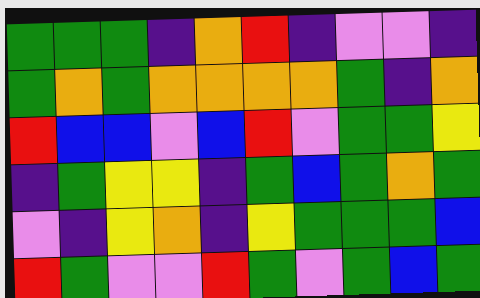[["green", "green", "green", "indigo", "orange", "red", "indigo", "violet", "violet", "indigo"], ["green", "orange", "green", "orange", "orange", "orange", "orange", "green", "indigo", "orange"], ["red", "blue", "blue", "violet", "blue", "red", "violet", "green", "green", "yellow"], ["indigo", "green", "yellow", "yellow", "indigo", "green", "blue", "green", "orange", "green"], ["violet", "indigo", "yellow", "orange", "indigo", "yellow", "green", "green", "green", "blue"], ["red", "green", "violet", "violet", "red", "green", "violet", "green", "blue", "green"]]